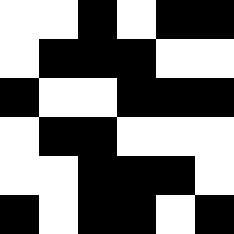[["white", "white", "black", "white", "black", "black"], ["white", "black", "black", "black", "white", "white"], ["black", "white", "white", "black", "black", "black"], ["white", "black", "black", "white", "white", "white"], ["white", "white", "black", "black", "black", "white"], ["black", "white", "black", "black", "white", "black"]]